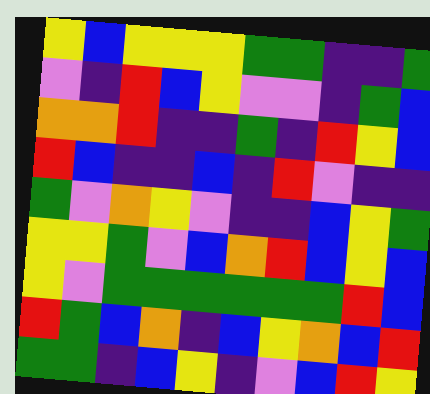[["yellow", "blue", "yellow", "yellow", "yellow", "green", "green", "indigo", "indigo", "green"], ["violet", "indigo", "red", "blue", "yellow", "violet", "violet", "indigo", "green", "blue"], ["orange", "orange", "red", "indigo", "indigo", "green", "indigo", "red", "yellow", "blue"], ["red", "blue", "indigo", "indigo", "blue", "indigo", "red", "violet", "indigo", "indigo"], ["green", "violet", "orange", "yellow", "violet", "indigo", "indigo", "blue", "yellow", "green"], ["yellow", "yellow", "green", "violet", "blue", "orange", "red", "blue", "yellow", "blue"], ["yellow", "violet", "green", "green", "green", "green", "green", "green", "red", "blue"], ["red", "green", "blue", "orange", "indigo", "blue", "yellow", "orange", "blue", "red"], ["green", "green", "indigo", "blue", "yellow", "indigo", "violet", "blue", "red", "yellow"]]